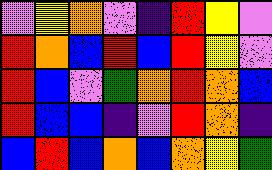[["violet", "yellow", "orange", "violet", "indigo", "red", "yellow", "violet"], ["red", "orange", "blue", "red", "blue", "red", "yellow", "violet"], ["red", "blue", "violet", "green", "orange", "red", "orange", "blue"], ["red", "blue", "blue", "indigo", "violet", "red", "orange", "indigo"], ["blue", "red", "blue", "orange", "blue", "orange", "yellow", "green"]]